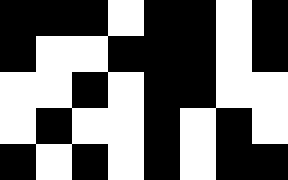[["black", "black", "black", "white", "black", "black", "white", "black"], ["black", "white", "white", "black", "black", "black", "white", "black"], ["white", "white", "black", "white", "black", "black", "white", "white"], ["white", "black", "white", "white", "black", "white", "black", "white"], ["black", "white", "black", "white", "black", "white", "black", "black"]]